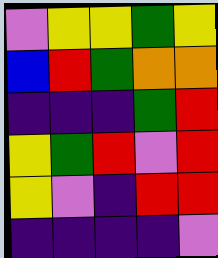[["violet", "yellow", "yellow", "green", "yellow"], ["blue", "red", "green", "orange", "orange"], ["indigo", "indigo", "indigo", "green", "red"], ["yellow", "green", "red", "violet", "red"], ["yellow", "violet", "indigo", "red", "red"], ["indigo", "indigo", "indigo", "indigo", "violet"]]